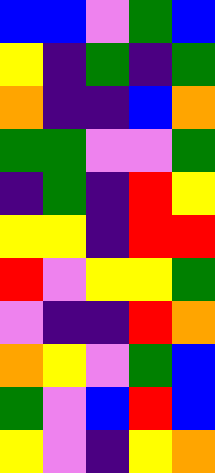[["blue", "blue", "violet", "green", "blue"], ["yellow", "indigo", "green", "indigo", "green"], ["orange", "indigo", "indigo", "blue", "orange"], ["green", "green", "violet", "violet", "green"], ["indigo", "green", "indigo", "red", "yellow"], ["yellow", "yellow", "indigo", "red", "red"], ["red", "violet", "yellow", "yellow", "green"], ["violet", "indigo", "indigo", "red", "orange"], ["orange", "yellow", "violet", "green", "blue"], ["green", "violet", "blue", "red", "blue"], ["yellow", "violet", "indigo", "yellow", "orange"]]